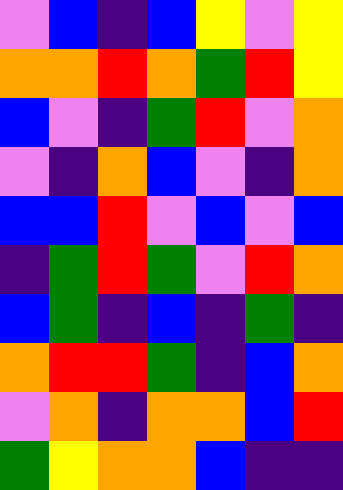[["violet", "blue", "indigo", "blue", "yellow", "violet", "yellow"], ["orange", "orange", "red", "orange", "green", "red", "yellow"], ["blue", "violet", "indigo", "green", "red", "violet", "orange"], ["violet", "indigo", "orange", "blue", "violet", "indigo", "orange"], ["blue", "blue", "red", "violet", "blue", "violet", "blue"], ["indigo", "green", "red", "green", "violet", "red", "orange"], ["blue", "green", "indigo", "blue", "indigo", "green", "indigo"], ["orange", "red", "red", "green", "indigo", "blue", "orange"], ["violet", "orange", "indigo", "orange", "orange", "blue", "red"], ["green", "yellow", "orange", "orange", "blue", "indigo", "indigo"]]